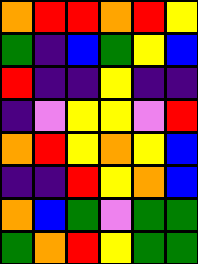[["orange", "red", "red", "orange", "red", "yellow"], ["green", "indigo", "blue", "green", "yellow", "blue"], ["red", "indigo", "indigo", "yellow", "indigo", "indigo"], ["indigo", "violet", "yellow", "yellow", "violet", "red"], ["orange", "red", "yellow", "orange", "yellow", "blue"], ["indigo", "indigo", "red", "yellow", "orange", "blue"], ["orange", "blue", "green", "violet", "green", "green"], ["green", "orange", "red", "yellow", "green", "green"]]